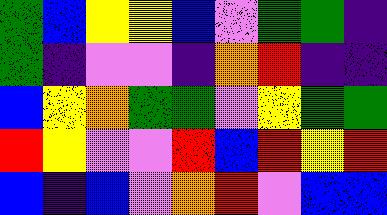[["green", "blue", "yellow", "yellow", "blue", "violet", "green", "green", "indigo"], ["green", "indigo", "violet", "violet", "indigo", "orange", "red", "indigo", "indigo"], ["blue", "yellow", "orange", "green", "green", "violet", "yellow", "green", "green"], ["red", "yellow", "violet", "violet", "red", "blue", "red", "yellow", "red"], ["blue", "indigo", "blue", "violet", "orange", "red", "violet", "blue", "blue"]]